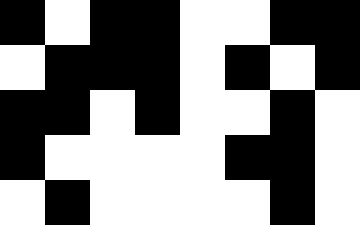[["black", "white", "black", "black", "white", "white", "black", "black"], ["white", "black", "black", "black", "white", "black", "white", "black"], ["black", "black", "white", "black", "white", "white", "black", "white"], ["black", "white", "white", "white", "white", "black", "black", "white"], ["white", "black", "white", "white", "white", "white", "black", "white"]]